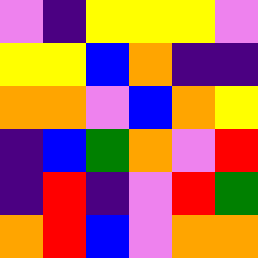[["violet", "indigo", "yellow", "yellow", "yellow", "violet"], ["yellow", "yellow", "blue", "orange", "indigo", "indigo"], ["orange", "orange", "violet", "blue", "orange", "yellow"], ["indigo", "blue", "green", "orange", "violet", "red"], ["indigo", "red", "indigo", "violet", "red", "green"], ["orange", "red", "blue", "violet", "orange", "orange"]]